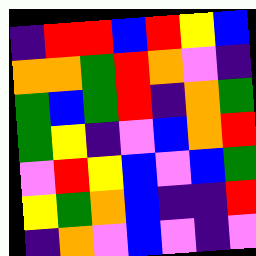[["indigo", "red", "red", "blue", "red", "yellow", "blue"], ["orange", "orange", "green", "red", "orange", "violet", "indigo"], ["green", "blue", "green", "red", "indigo", "orange", "green"], ["green", "yellow", "indigo", "violet", "blue", "orange", "red"], ["violet", "red", "yellow", "blue", "violet", "blue", "green"], ["yellow", "green", "orange", "blue", "indigo", "indigo", "red"], ["indigo", "orange", "violet", "blue", "violet", "indigo", "violet"]]